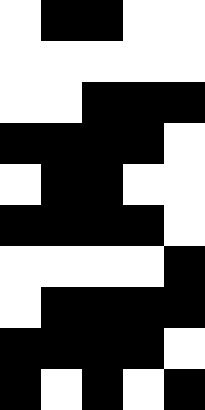[["white", "black", "black", "white", "white"], ["white", "white", "white", "white", "white"], ["white", "white", "black", "black", "black"], ["black", "black", "black", "black", "white"], ["white", "black", "black", "white", "white"], ["black", "black", "black", "black", "white"], ["white", "white", "white", "white", "black"], ["white", "black", "black", "black", "black"], ["black", "black", "black", "black", "white"], ["black", "white", "black", "white", "black"]]